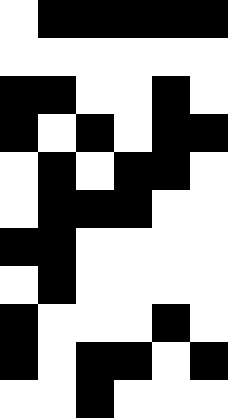[["white", "black", "black", "black", "black", "black"], ["white", "white", "white", "white", "white", "white"], ["black", "black", "white", "white", "black", "white"], ["black", "white", "black", "white", "black", "black"], ["white", "black", "white", "black", "black", "white"], ["white", "black", "black", "black", "white", "white"], ["black", "black", "white", "white", "white", "white"], ["white", "black", "white", "white", "white", "white"], ["black", "white", "white", "white", "black", "white"], ["black", "white", "black", "black", "white", "black"], ["white", "white", "black", "white", "white", "white"]]